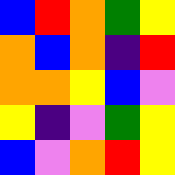[["blue", "red", "orange", "green", "yellow"], ["orange", "blue", "orange", "indigo", "red"], ["orange", "orange", "yellow", "blue", "violet"], ["yellow", "indigo", "violet", "green", "yellow"], ["blue", "violet", "orange", "red", "yellow"]]